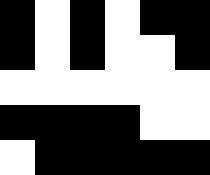[["black", "white", "black", "white", "black", "black"], ["black", "white", "black", "white", "white", "black"], ["white", "white", "white", "white", "white", "white"], ["black", "black", "black", "black", "white", "white"], ["white", "black", "black", "black", "black", "black"]]